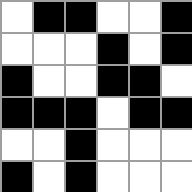[["white", "black", "black", "white", "white", "black"], ["white", "white", "white", "black", "white", "black"], ["black", "white", "white", "black", "black", "white"], ["black", "black", "black", "white", "black", "black"], ["white", "white", "black", "white", "white", "white"], ["black", "white", "black", "white", "white", "white"]]